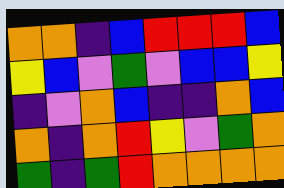[["orange", "orange", "indigo", "blue", "red", "red", "red", "blue"], ["yellow", "blue", "violet", "green", "violet", "blue", "blue", "yellow"], ["indigo", "violet", "orange", "blue", "indigo", "indigo", "orange", "blue"], ["orange", "indigo", "orange", "red", "yellow", "violet", "green", "orange"], ["green", "indigo", "green", "red", "orange", "orange", "orange", "orange"]]